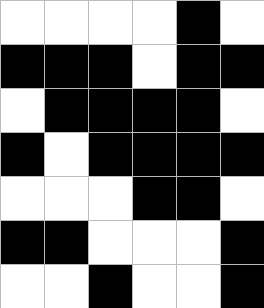[["white", "white", "white", "white", "black", "white"], ["black", "black", "black", "white", "black", "black"], ["white", "black", "black", "black", "black", "white"], ["black", "white", "black", "black", "black", "black"], ["white", "white", "white", "black", "black", "white"], ["black", "black", "white", "white", "white", "black"], ["white", "white", "black", "white", "white", "black"]]